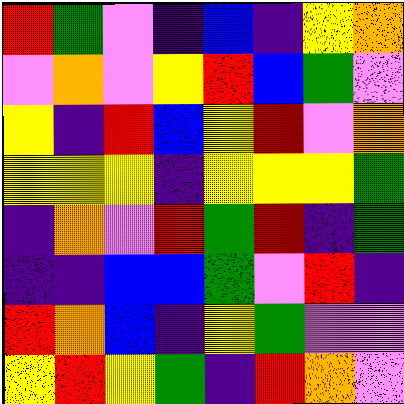[["red", "green", "violet", "indigo", "blue", "indigo", "yellow", "orange"], ["violet", "orange", "violet", "yellow", "red", "blue", "green", "violet"], ["yellow", "indigo", "red", "blue", "yellow", "red", "violet", "orange"], ["yellow", "yellow", "yellow", "indigo", "yellow", "yellow", "yellow", "green"], ["indigo", "orange", "violet", "red", "green", "red", "indigo", "green"], ["indigo", "indigo", "blue", "blue", "green", "violet", "red", "indigo"], ["red", "orange", "blue", "indigo", "yellow", "green", "violet", "violet"], ["yellow", "red", "yellow", "green", "indigo", "red", "orange", "violet"]]